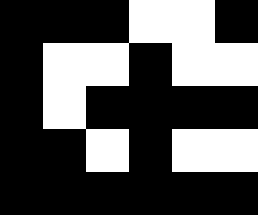[["black", "black", "black", "white", "white", "black"], ["black", "white", "white", "black", "white", "white"], ["black", "white", "black", "black", "black", "black"], ["black", "black", "white", "black", "white", "white"], ["black", "black", "black", "black", "black", "black"]]